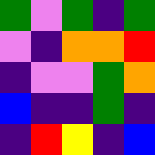[["green", "violet", "green", "indigo", "green"], ["violet", "indigo", "orange", "orange", "red"], ["indigo", "violet", "violet", "green", "orange"], ["blue", "indigo", "indigo", "green", "indigo"], ["indigo", "red", "yellow", "indigo", "blue"]]